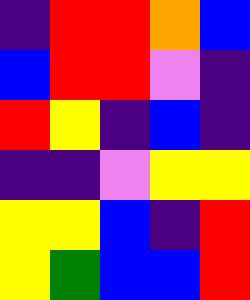[["indigo", "red", "red", "orange", "blue"], ["blue", "red", "red", "violet", "indigo"], ["red", "yellow", "indigo", "blue", "indigo"], ["indigo", "indigo", "violet", "yellow", "yellow"], ["yellow", "yellow", "blue", "indigo", "red"], ["yellow", "green", "blue", "blue", "red"]]